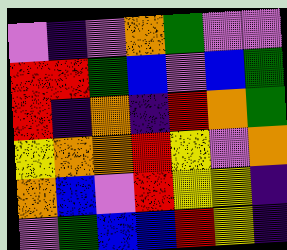[["violet", "indigo", "violet", "orange", "green", "violet", "violet"], ["red", "red", "green", "blue", "violet", "blue", "green"], ["red", "indigo", "orange", "indigo", "red", "orange", "green"], ["yellow", "orange", "orange", "red", "yellow", "violet", "orange"], ["orange", "blue", "violet", "red", "yellow", "yellow", "indigo"], ["violet", "green", "blue", "blue", "red", "yellow", "indigo"]]